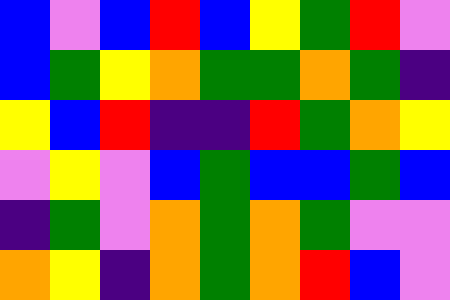[["blue", "violet", "blue", "red", "blue", "yellow", "green", "red", "violet"], ["blue", "green", "yellow", "orange", "green", "green", "orange", "green", "indigo"], ["yellow", "blue", "red", "indigo", "indigo", "red", "green", "orange", "yellow"], ["violet", "yellow", "violet", "blue", "green", "blue", "blue", "green", "blue"], ["indigo", "green", "violet", "orange", "green", "orange", "green", "violet", "violet"], ["orange", "yellow", "indigo", "orange", "green", "orange", "red", "blue", "violet"]]